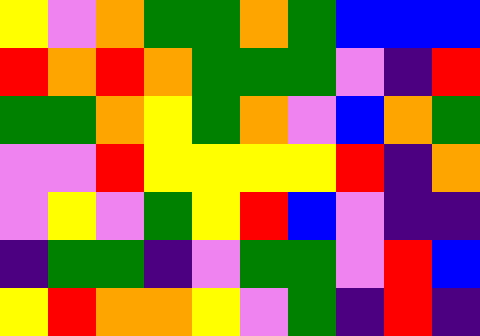[["yellow", "violet", "orange", "green", "green", "orange", "green", "blue", "blue", "blue"], ["red", "orange", "red", "orange", "green", "green", "green", "violet", "indigo", "red"], ["green", "green", "orange", "yellow", "green", "orange", "violet", "blue", "orange", "green"], ["violet", "violet", "red", "yellow", "yellow", "yellow", "yellow", "red", "indigo", "orange"], ["violet", "yellow", "violet", "green", "yellow", "red", "blue", "violet", "indigo", "indigo"], ["indigo", "green", "green", "indigo", "violet", "green", "green", "violet", "red", "blue"], ["yellow", "red", "orange", "orange", "yellow", "violet", "green", "indigo", "red", "indigo"]]